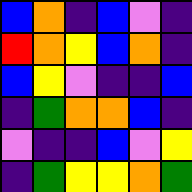[["blue", "orange", "indigo", "blue", "violet", "indigo"], ["red", "orange", "yellow", "blue", "orange", "indigo"], ["blue", "yellow", "violet", "indigo", "indigo", "blue"], ["indigo", "green", "orange", "orange", "blue", "indigo"], ["violet", "indigo", "indigo", "blue", "violet", "yellow"], ["indigo", "green", "yellow", "yellow", "orange", "green"]]